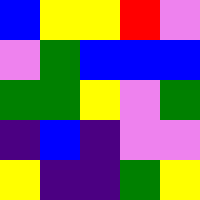[["blue", "yellow", "yellow", "red", "violet"], ["violet", "green", "blue", "blue", "blue"], ["green", "green", "yellow", "violet", "green"], ["indigo", "blue", "indigo", "violet", "violet"], ["yellow", "indigo", "indigo", "green", "yellow"]]